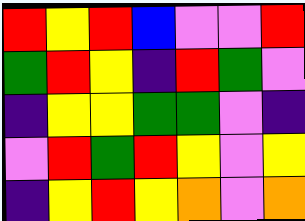[["red", "yellow", "red", "blue", "violet", "violet", "red"], ["green", "red", "yellow", "indigo", "red", "green", "violet"], ["indigo", "yellow", "yellow", "green", "green", "violet", "indigo"], ["violet", "red", "green", "red", "yellow", "violet", "yellow"], ["indigo", "yellow", "red", "yellow", "orange", "violet", "orange"]]